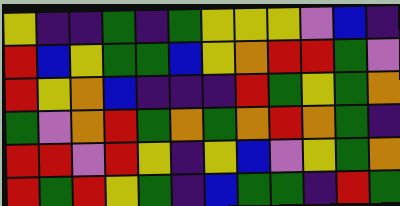[["yellow", "indigo", "indigo", "green", "indigo", "green", "yellow", "yellow", "yellow", "violet", "blue", "indigo"], ["red", "blue", "yellow", "green", "green", "blue", "yellow", "orange", "red", "red", "green", "violet"], ["red", "yellow", "orange", "blue", "indigo", "indigo", "indigo", "red", "green", "yellow", "green", "orange"], ["green", "violet", "orange", "red", "green", "orange", "green", "orange", "red", "orange", "green", "indigo"], ["red", "red", "violet", "red", "yellow", "indigo", "yellow", "blue", "violet", "yellow", "green", "orange"], ["red", "green", "red", "yellow", "green", "indigo", "blue", "green", "green", "indigo", "red", "green"]]